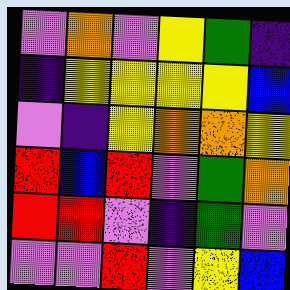[["violet", "orange", "violet", "yellow", "green", "indigo"], ["indigo", "yellow", "yellow", "yellow", "yellow", "blue"], ["violet", "indigo", "yellow", "orange", "orange", "yellow"], ["red", "blue", "red", "violet", "green", "orange"], ["red", "red", "violet", "indigo", "green", "violet"], ["violet", "violet", "red", "violet", "yellow", "blue"]]